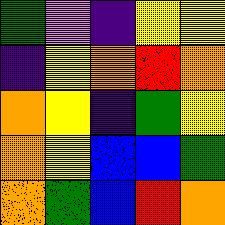[["green", "violet", "indigo", "yellow", "yellow"], ["indigo", "yellow", "orange", "red", "orange"], ["orange", "yellow", "indigo", "green", "yellow"], ["orange", "yellow", "blue", "blue", "green"], ["orange", "green", "blue", "red", "orange"]]